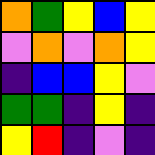[["orange", "green", "yellow", "blue", "yellow"], ["violet", "orange", "violet", "orange", "yellow"], ["indigo", "blue", "blue", "yellow", "violet"], ["green", "green", "indigo", "yellow", "indigo"], ["yellow", "red", "indigo", "violet", "indigo"]]